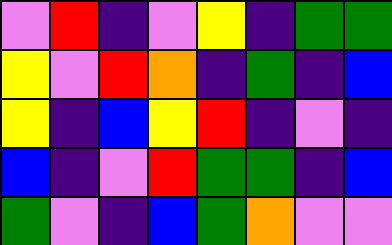[["violet", "red", "indigo", "violet", "yellow", "indigo", "green", "green"], ["yellow", "violet", "red", "orange", "indigo", "green", "indigo", "blue"], ["yellow", "indigo", "blue", "yellow", "red", "indigo", "violet", "indigo"], ["blue", "indigo", "violet", "red", "green", "green", "indigo", "blue"], ["green", "violet", "indigo", "blue", "green", "orange", "violet", "violet"]]